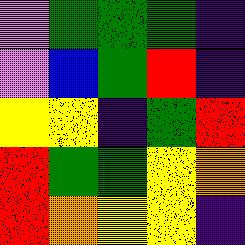[["violet", "green", "green", "green", "indigo"], ["violet", "blue", "green", "red", "indigo"], ["yellow", "yellow", "indigo", "green", "red"], ["red", "green", "green", "yellow", "orange"], ["red", "orange", "yellow", "yellow", "indigo"]]